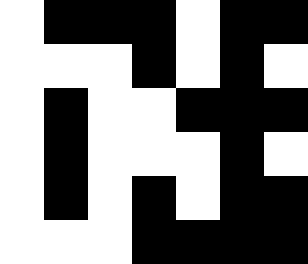[["white", "black", "black", "black", "white", "black", "black"], ["white", "white", "white", "black", "white", "black", "white"], ["white", "black", "white", "white", "black", "black", "black"], ["white", "black", "white", "white", "white", "black", "white"], ["white", "black", "white", "black", "white", "black", "black"], ["white", "white", "white", "black", "black", "black", "black"]]